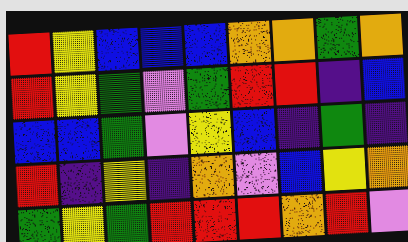[["red", "yellow", "blue", "blue", "blue", "orange", "orange", "green", "orange"], ["red", "yellow", "green", "violet", "green", "red", "red", "indigo", "blue"], ["blue", "blue", "green", "violet", "yellow", "blue", "indigo", "green", "indigo"], ["red", "indigo", "yellow", "indigo", "orange", "violet", "blue", "yellow", "orange"], ["green", "yellow", "green", "red", "red", "red", "orange", "red", "violet"]]